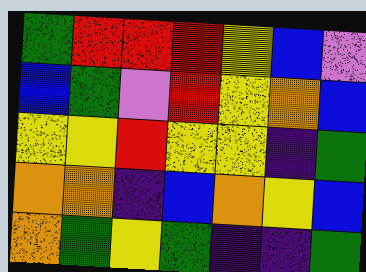[["green", "red", "red", "red", "yellow", "blue", "violet"], ["blue", "green", "violet", "red", "yellow", "orange", "blue"], ["yellow", "yellow", "red", "yellow", "yellow", "indigo", "green"], ["orange", "orange", "indigo", "blue", "orange", "yellow", "blue"], ["orange", "green", "yellow", "green", "indigo", "indigo", "green"]]